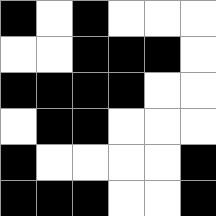[["black", "white", "black", "white", "white", "white"], ["white", "white", "black", "black", "black", "white"], ["black", "black", "black", "black", "white", "white"], ["white", "black", "black", "white", "white", "white"], ["black", "white", "white", "white", "white", "black"], ["black", "black", "black", "white", "white", "black"]]